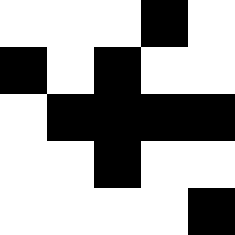[["white", "white", "white", "black", "white"], ["black", "white", "black", "white", "white"], ["white", "black", "black", "black", "black"], ["white", "white", "black", "white", "white"], ["white", "white", "white", "white", "black"]]